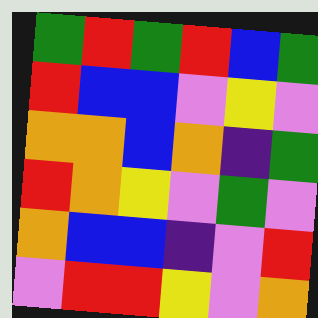[["green", "red", "green", "red", "blue", "green"], ["red", "blue", "blue", "violet", "yellow", "violet"], ["orange", "orange", "blue", "orange", "indigo", "green"], ["red", "orange", "yellow", "violet", "green", "violet"], ["orange", "blue", "blue", "indigo", "violet", "red"], ["violet", "red", "red", "yellow", "violet", "orange"]]